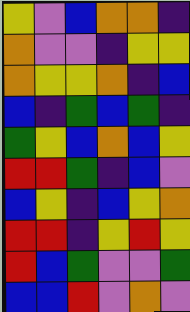[["yellow", "violet", "blue", "orange", "orange", "indigo"], ["orange", "violet", "violet", "indigo", "yellow", "yellow"], ["orange", "yellow", "yellow", "orange", "indigo", "blue"], ["blue", "indigo", "green", "blue", "green", "indigo"], ["green", "yellow", "blue", "orange", "blue", "yellow"], ["red", "red", "green", "indigo", "blue", "violet"], ["blue", "yellow", "indigo", "blue", "yellow", "orange"], ["red", "red", "indigo", "yellow", "red", "yellow"], ["red", "blue", "green", "violet", "violet", "green"], ["blue", "blue", "red", "violet", "orange", "violet"]]